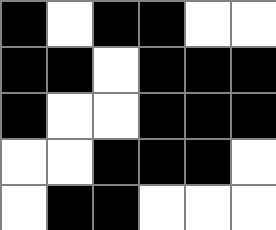[["black", "white", "black", "black", "white", "white"], ["black", "black", "white", "black", "black", "black"], ["black", "white", "white", "black", "black", "black"], ["white", "white", "black", "black", "black", "white"], ["white", "black", "black", "white", "white", "white"]]